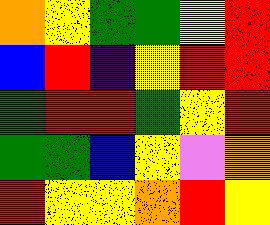[["orange", "yellow", "green", "green", "yellow", "red"], ["blue", "red", "indigo", "yellow", "red", "red"], ["green", "red", "red", "green", "yellow", "red"], ["green", "green", "blue", "yellow", "violet", "orange"], ["red", "yellow", "yellow", "orange", "red", "yellow"]]